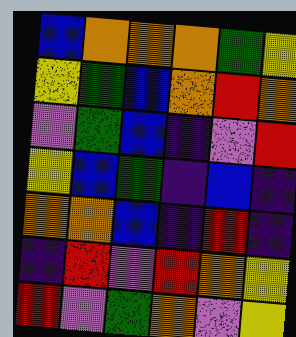[["blue", "orange", "orange", "orange", "green", "yellow"], ["yellow", "green", "blue", "orange", "red", "orange"], ["violet", "green", "blue", "indigo", "violet", "red"], ["yellow", "blue", "green", "indigo", "blue", "indigo"], ["orange", "orange", "blue", "indigo", "red", "indigo"], ["indigo", "red", "violet", "red", "orange", "yellow"], ["red", "violet", "green", "orange", "violet", "yellow"]]